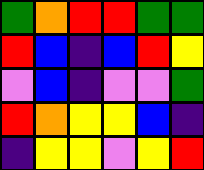[["green", "orange", "red", "red", "green", "green"], ["red", "blue", "indigo", "blue", "red", "yellow"], ["violet", "blue", "indigo", "violet", "violet", "green"], ["red", "orange", "yellow", "yellow", "blue", "indigo"], ["indigo", "yellow", "yellow", "violet", "yellow", "red"]]